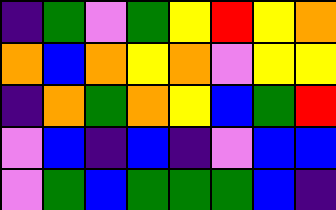[["indigo", "green", "violet", "green", "yellow", "red", "yellow", "orange"], ["orange", "blue", "orange", "yellow", "orange", "violet", "yellow", "yellow"], ["indigo", "orange", "green", "orange", "yellow", "blue", "green", "red"], ["violet", "blue", "indigo", "blue", "indigo", "violet", "blue", "blue"], ["violet", "green", "blue", "green", "green", "green", "blue", "indigo"]]